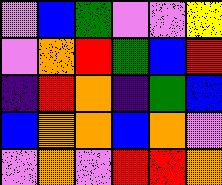[["violet", "blue", "green", "violet", "violet", "yellow"], ["violet", "orange", "red", "green", "blue", "red"], ["indigo", "red", "orange", "indigo", "green", "blue"], ["blue", "orange", "orange", "blue", "orange", "violet"], ["violet", "orange", "violet", "red", "red", "orange"]]